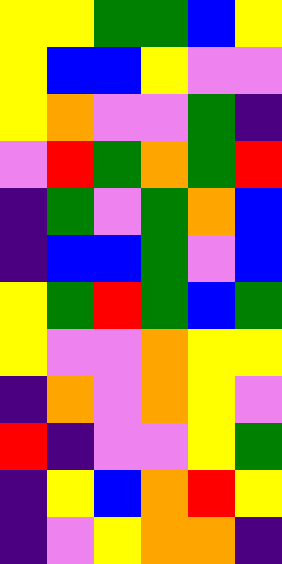[["yellow", "yellow", "green", "green", "blue", "yellow"], ["yellow", "blue", "blue", "yellow", "violet", "violet"], ["yellow", "orange", "violet", "violet", "green", "indigo"], ["violet", "red", "green", "orange", "green", "red"], ["indigo", "green", "violet", "green", "orange", "blue"], ["indigo", "blue", "blue", "green", "violet", "blue"], ["yellow", "green", "red", "green", "blue", "green"], ["yellow", "violet", "violet", "orange", "yellow", "yellow"], ["indigo", "orange", "violet", "orange", "yellow", "violet"], ["red", "indigo", "violet", "violet", "yellow", "green"], ["indigo", "yellow", "blue", "orange", "red", "yellow"], ["indigo", "violet", "yellow", "orange", "orange", "indigo"]]